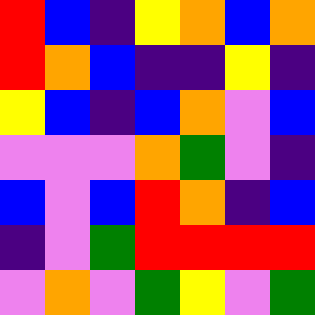[["red", "blue", "indigo", "yellow", "orange", "blue", "orange"], ["red", "orange", "blue", "indigo", "indigo", "yellow", "indigo"], ["yellow", "blue", "indigo", "blue", "orange", "violet", "blue"], ["violet", "violet", "violet", "orange", "green", "violet", "indigo"], ["blue", "violet", "blue", "red", "orange", "indigo", "blue"], ["indigo", "violet", "green", "red", "red", "red", "red"], ["violet", "orange", "violet", "green", "yellow", "violet", "green"]]